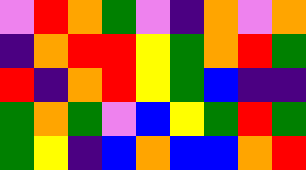[["violet", "red", "orange", "green", "violet", "indigo", "orange", "violet", "orange"], ["indigo", "orange", "red", "red", "yellow", "green", "orange", "red", "green"], ["red", "indigo", "orange", "red", "yellow", "green", "blue", "indigo", "indigo"], ["green", "orange", "green", "violet", "blue", "yellow", "green", "red", "green"], ["green", "yellow", "indigo", "blue", "orange", "blue", "blue", "orange", "red"]]